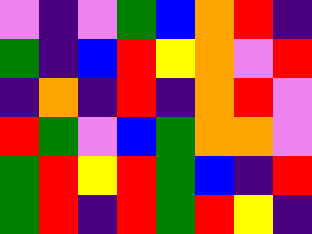[["violet", "indigo", "violet", "green", "blue", "orange", "red", "indigo"], ["green", "indigo", "blue", "red", "yellow", "orange", "violet", "red"], ["indigo", "orange", "indigo", "red", "indigo", "orange", "red", "violet"], ["red", "green", "violet", "blue", "green", "orange", "orange", "violet"], ["green", "red", "yellow", "red", "green", "blue", "indigo", "red"], ["green", "red", "indigo", "red", "green", "red", "yellow", "indigo"]]